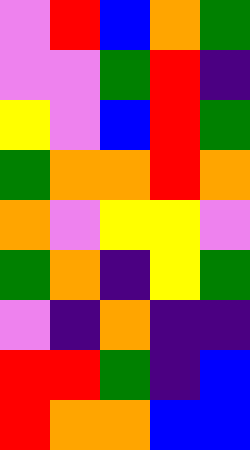[["violet", "red", "blue", "orange", "green"], ["violet", "violet", "green", "red", "indigo"], ["yellow", "violet", "blue", "red", "green"], ["green", "orange", "orange", "red", "orange"], ["orange", "violet", "yellow", "yellow", "violet"], ["green", "orange", "indigo", "yellow", "green"], ["violet", "indigo", "orange", "indigo", "indigo"], ["red", "red", "green", "indigo", "blue"], ["red", "orange", "orange", "blue", "blue"]]